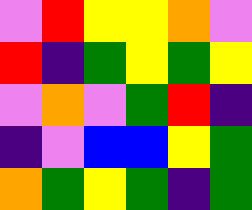[["violet", "red", "yellow", "yellow", "orange", "violet"], ["red", "indigo", "green", "yellow", "green", "yellow"], ["violet", "orange", "violet", "green", "red", "indigo"], ["indigo", "violet", "blue", "blue", "yellow", "green"], ["orange", "green", "yellow", "green", "indigo", "green"]]